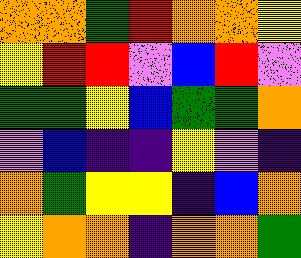[["orange", "orange", "green", "red", "orange", "orange", "yellow"], ["yellow", "red", "red", "violet", "blue", "red", "violet"], ["green", "green", "yellow", "blue", "green", "green", "orange"], ["violet", "blue", "indigo", "indigo", "yellow", "violet", "indigo"], ["orange", "green", "yellow", "yellow", "indigo", "blue", "orange"], ["yellow", "orange", "orange", "indigo", "orange", "orange", "green"]]